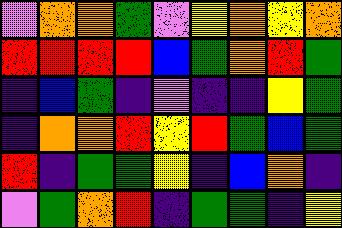[["violet", "orange", "orange", "green", "violet", "yellow", "orange", "yellow", "orange"], ["red", "red", "red", "red", "blue", "green", "orange", "red", "green"], ["indigo", "blue", "green", "indigo", "violet", "indigo", "indigo", "yellow", "green"], ["indigo", "orange", "orange", "red", "yellow", "red", "green", "blue", "green"], ["red", "indigo", "green", "green", "yellow", "indigo", "blue", "orange", "indigo"], ["violet", "green", "orange", "red", "indigo", "green", "green", "indigo", "yellow"]]